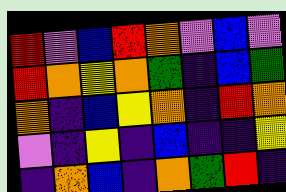[["red", "violet", "blue", "red", "orange", "violet", "blue", "violet"], ["red", "orange", "yellow", "orange", "green", "indigo", "blue", "green"], ["orange", "indigo", "blue", "yellow", "orange", "indigo", "red", "orange"], ["violet", "indigo", "yellow", "indigo", "blue", "indigo", "indigo", "yellow"], ["indigo", "orange", "blue", "indigo", "orange", "green", "red", "indigo"]]